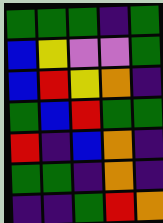[["green", "green", "green", "indigo", "green"], ["blue", "yellow", "violet", "violet", "green"], ["blue", "red", "yellow", "orange", "indigo"], ["green", "blue", "red", "green", "green"], ["red", "indigo", "blue", "orange", "indigo"], ["green", "green", "indigo", "orange", "indigo"], ["indigo", "indigo", "green", "red", "orange"]]